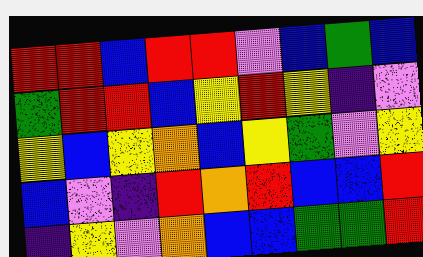[["red", "red", "blue", "red", "red", "violet", "blue", "green", "blue"], ["green", "red", "red", "blue", "yellow", "red", "yellow", "indigo", "violet"], ["yellow", "blue", "yellow", "orange", "blue", "yellow", "green", "violet", "yellow"], ["blue", "violet", "indigo", "red", "orange", "red", "blue", "blue", "red"], ["indigo", "yellow", "violet", "orange", "blue", "blue", "green", "green", "red"]]